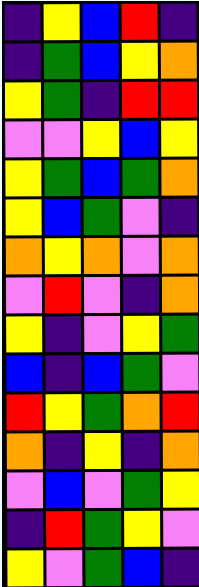[["indigo", "yellow", "blue", "red", "indigo"], ["indigo", "green", "blue", "yellow", "orange"], ["yellow", "green", "indigo", "red", "red"], ["violet", "violet", "yellow", "blue", "yellow"], ["yellow", "green", "blue", "green", "orange"], ["yellow", "blue", "green", "violet", "indigo"], ["orange", "yellow", "orange", "violet", "orange"], ["violet", "red", "violet", "indigo", "orange"], ["yellow", "indigo", "violet", "yellow", "green"], ["blue", "indigo", "blue", "green", "violet"], ["red", "yellow", "green", "orange", "red"], ["orange", "indigo", "yellow", "indigo", "orange"], ["violet", "blue", "violet", "green", "yellow"], ["indigo", "red", "green", "yellow", "violet"], ["yellow", "violet", "green", "blue", "indigo"]]